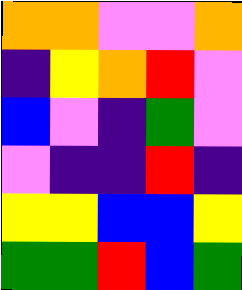[["orange", "orange", "violet", "violet", "orange"], ["indigo", "yellow", "orange", "red", "violet"], ["blue", "violet", "indigo", "green", "violet"], ["violet", "indigo", "indigo", "red", "indigo"], ["yellow", "yellow", "blue", "blue", "yellow"], ["green", "green", "red", "blue", "green"]]